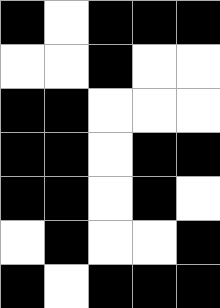[["black", "white", "black", "black", "black"], ["white", "white", "black", "white", "white"], ["black", "black", "white", "white", "white"], ["black", "black", "white", "black", "black"], ["black", "black", "white", "black", "white"], ["white", "black", "white", "white", "black"], ["black", "white", "black", "black", "black"]]